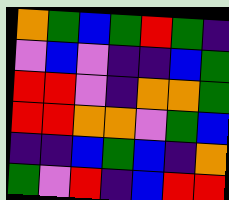[["orange", "green", "blue", "green", "red", "green", "indigo"], ["violet", "blue", "violet", "indigo", "indigo", "blue", "green"], ["red", "red", "violet", "indigo", "orange", "orange", "green"], ["red", "red", "orange", "orange", "violet", "green", "blue"], ["indigo", "indigo", "blue", "green", "blue", "indigo", "orange"], ["green", "violet", "red", "indigo", "blue", "red", "red"]]